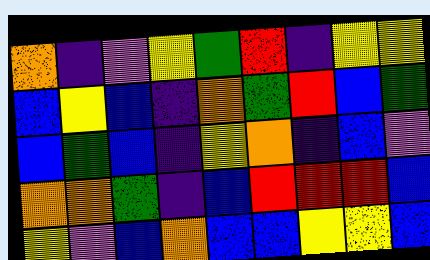[["orange", "indigo", "violet", "yellow", "green", "red", "indigo", "yellow", "yellow"], ["blue", "yellow", "blue", "indigo", "orange", "green", "red", "blue", "green"], ["blue", "green", "blue", "indigo", "yellow", "orange", "indigo", "blue", "violet"], ["orange", "orange", "green", "indigo", "blue", "red", "red", "red", "blue"], ["yellow", "violet", "blue", "orange", "blue", "blue", "yellow", "yellow", "blue"]]